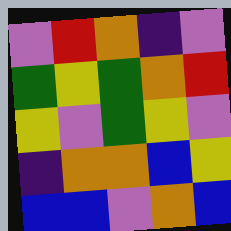[["violet", "red", "orange", "indigo", "violet"], ["green", "yellow", "green", "orange", "red"], ["yellow", "violet", "green", "yellow", "violet"], ["indigo", "orange", "orange", "blue", "yellow"], ["blue", "blue", "violet", "orange", "blue"]]